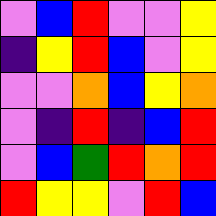[["violet", "blue", "red", "violet", "violet", "yellow"], ["indigo", "yellow", "red", "blue", "violet", "yellow"], ["violet", "violet", "orange", "blue", "yellow", "orange"], ["violet", "indigo", "red", "indigo", "blue", "red"], ["violet", "blue", "green", "red", "orange", "red"], ["red", "yellow", "yellow", "violet", "red", "blue"]]